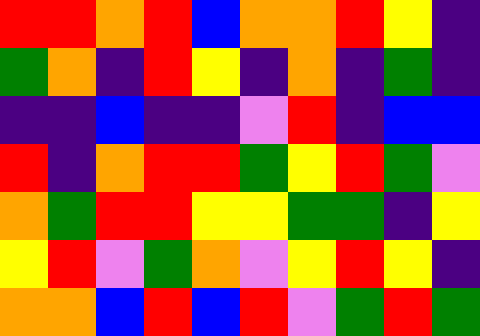[["red", "red", "orange", "red", "blue", "orange", "orange", "red", "yellow", "indigo"], ["green", "orange", "indigo", "red", "yellow", "indigo", "orange", "indigo", "green", "indigo"], ["indigo", "indigo", "blue", "indigo", "indigo", "violet", "red", "indigo", "blue", "blue"], ["red", "indigo", "orange", "red", "red", "green", "yellow", "red", "green", "violet"], ["orange", "green", "red", "red", "yellow", "yellow", "green", "green", "indigo", "yellow"], ["yellow", "red", "violet", "green", "orange", "violet", "yellow", "red", "yellow", "indigo"], ["orange", "orange", "blue", "red", "blue", "red", "violet", "green", "red", "green"]]